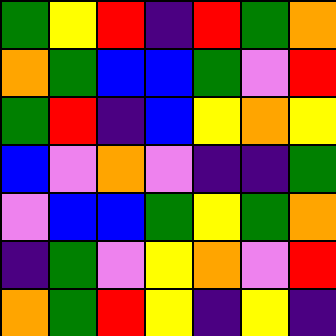[["green", "yellow", "red", "indigo", "red", "green", "orange"], ["orange", "green", "blue", "blue", "green", "violet", "red"], ["green", "red", "indigo", "blue", "yellow", "orange", "yellow"], ["blue", "violet", "orange", "violet", "indigo", "indigo", "green"], ["violet", "blue", "blue", "green", "yellow", "green", "orange"], ["indigo", "green", "violet", "yellow", "orange", "violet", "red"], ["orange", "green", "red", "yellow", "indigo", "yellow", "indigo"]]